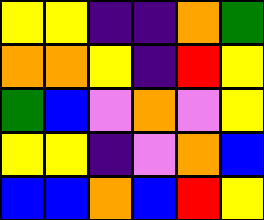[["yellow", "yellow", "indigo", "indigo", "orange", "green"], ["orange", "orange", "yellow", "indigo", "red", "yellow"], ["green", "blue", "violet", "orange", "violet", "yellow"], ["yellow", "yellow", "indigo", "violet", "orange", "blue"], ["blue", "blue", "orange", "blue", "red", "yellow"]]